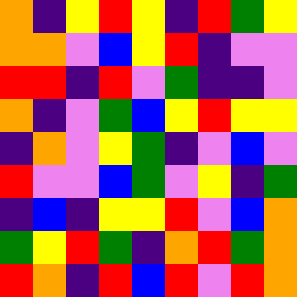[["orange", "indigo", "yellow", "red", "yellow", "indigo", "red", "green", "yellow"], ["orange", "orange", "violet", "blue", "yellow", "red", "indigo", "violet", "violet"], ["red", "red", "indigo", "red", "violet", "green", "indigo", "indigo", "violet"], ["orange", "indigo", "violet", "green", "blue", "yellow", "red", "yellow", "yellow"], ["indigo", "orange", "violet", "yellow", "green", "indigo", "violet", "blue", "violet"], ["red", "violet", "violet", "blue", "green", "violet", "yellow", "indigo", "green"], ["indigo", "blue", "indigo", "yellow", "yellow", "red", "violet", "blue", "orange"], ["green", "yellow", "red", "green", "indigo", "orange", "red", "green", "orange"], ["red", "orange", "indigo", "red", "blue", "red", "violet", "red", "orange"]]